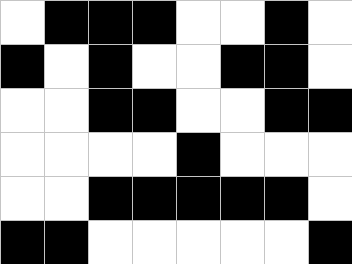[["white", "black", "black", "black", "white", "white", "black", "white"], ["black", "white", "black", "white", "white", "black", "black", "white"], ["white", "white", "black", "black", "white", "white", "black", "black"], ["white", "white", "white", "white", "black", "white", "white", "white"], ["white", "white", "black", "black", "black", "black", "black", "white"], ["black", "black", "white", "white", "white", "white", "white", "black"]]